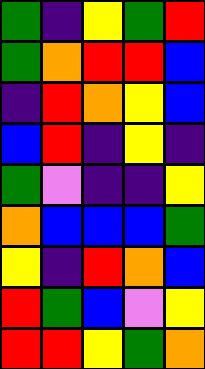[["green", "indigo", "yellow", "green", "red"], ["green", "orange", "red", "red", "blue"], ["indigo", "red", "orange", "yellow", "blue"], ["blue", "red", "indigo", "yellow", "indigo"], ["green", "violet", "indigo", "indigo", "yellow"], ["orange", "blue", "blue", "blue", "green"], ["yellow", "indigo", "red", "orange", "blue"], ["red", "green", "blue", "violet", "yellow"], ["red", "red", "yellow", "green", "orange"]]